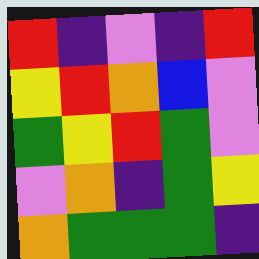[["red", "indigo", "violet", "indigo", "red"], ["yellow", "red", "orange", "blue", "violet"], ["green", "yellow", "red", "green", "violet"], ["violet", "orange", "indigo", "green", "yellow"], ["orange", "green", "green", "green", "indigo"]]